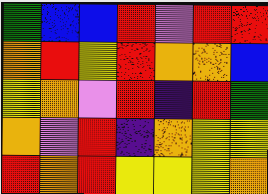[["green", "blue", "blue", "red", "violet", "red", "red"], ["orange", "red", "yellow", "red", "orange", "orange", "blue"], ["yellow", "orange", "violet", "red", "indigo", "red", "green"], ["orange", "violet", "red", "indigo", "orange", "yellow", "yellow"], ["red", "orange", "red", "yellow", "yellow", "yellow", "orange"]]